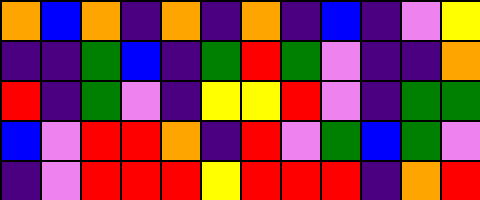[["orange", "blue", "orange", "indigo", "orange", "indigo", "orange", "indigo", "blue", "indigo", "violet", "yellow"], ["indigo", "indigo", "green", "blue", "indigo", "green", "red", "green", "violet", "indigo", "indigo", "orange"], ["red", "indigo", "green", "violet", "indigo", "yellow", "yellow", "red", "violet", "indigo", "green", "green"], ["blue", "violet", "red", "red", "orange", "indigo", "red", "violet", "green", "blue", "green", "violet"], ["indigo", "violet", "red", "red", "red", "yellow", "red", "red", "red", "indigo", "orange", "red"]]